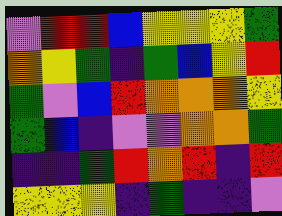[["violet", "red", "red", "blue", "yellow", "yellow", "yellow", "green"], ["orange", "yellow", "green", "indigo", "green", "blue", "yellow", "red"], ["green", "violet", "blue", "red", "orange", "orange", "orange", "yellow"], ["green", "blue", "indigo", "violet", "violet", "orange", "orange", "green"], ["indigo", "indigo", "green", "red", "orange", "red", "indigo", "red"], ["yellow", "yellow", "yellow", "indigo", "green", "indigo", "indigo", "violet"]]